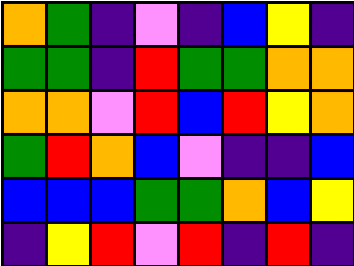[["orange", "green", "indigo", "violet", "indigo", "blue", "yellow", "indigo"], ["green", "green", "indigo", "red", "green", "green", "orange", "orange"], ["orange", "orange", "violet", "red", "blue", "red", "yellow", "orange"], ["green", "red", "orange", "blue", "violet", "indigo", "indigo", "blue"], ["blue", "blue", "blue", "green", "green", "orange", "blue", "yellow"], ["indigo", "yellow", "red", "violet", "red", "indigo", "red", "indigo"]]